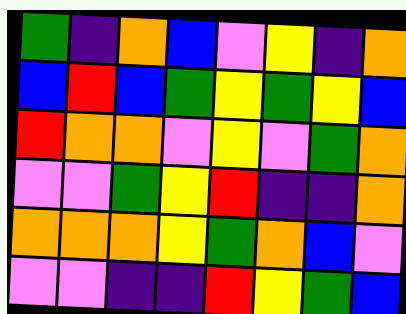[["green", "indigo", "orange", "blue", "violet", "yellow", "indigo", "orange"], ["blue", "red", "blue", "green", "yellow", "green", "yellow", "blue"], ["red", "orange", "orange", "violet", "yellow", "violet", "green", "orange"], ["violet", "violet", "green", "yellow", "red", "indigo", "indigo", "orange"], ["orange", "orange", "orange", "yellow", "green", "orange", "blue", "violet"], ["violet", "violet", "indigo", "indigo", "red", "yellow", "green", "blue"]]